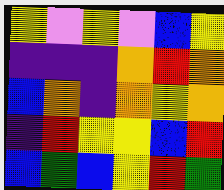[["yellow", "violet", "yellow", "violet", "blue", "yellow"], ["indigo", "indigo", "indigo", "orange", "red", "orange"], ["blue", "orange", "indigo", "orange", "yellow", "orange"], ["indigo", "red", "yellow", "yellow", "blue", "red"], ["blue", "green", "blue", "yellow", "red", "green"]]